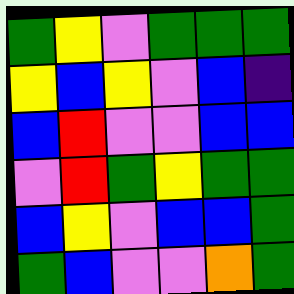[["green", "yellow", "violet", "green", "green", "green"], ["yellow", "blue", "yellow", "violet", "blue", "indigo"], ["blue", "red", "violet", "violet", "blue", "blue"], ["violet", "red", "green", "yellow", "green", "green"], ["blue", "yellow", "violet", "blue", "blue", "green"], ["green", "blue", "violet", "violet", "orange", "green"]]